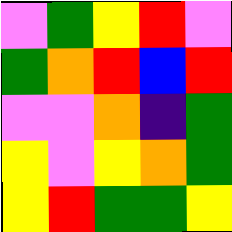[["violet", "green", "yellow", "red", "violet"], ["green", "orange", "red", "blue", "red"], ["violet", "violet", "orange", "indigo", "green"], ["yellow", "violet", "yellow", "orange", "green"], ["yellow", "red", "green", "green", "yellow"]]